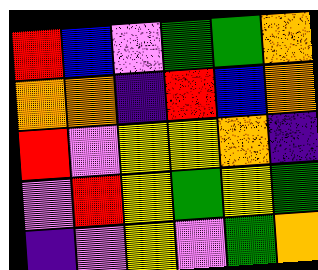[["red", "blue", "violet", "green", "green", "orange"], ["orange", "orange", "indigo", "red", "blue", "orange"], ["red", "violet", "yellow", "yellow", "orange", "indigo"], ["violet", "red", "yellow", "green", "yellow", "green"], ["indigo", "violet", "yellow", "violet", "green", "orange"]]